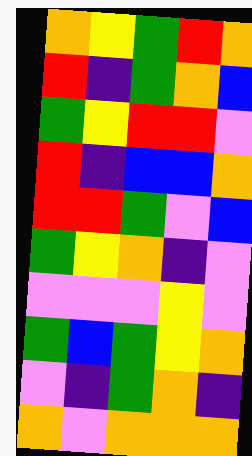[["orange", "yellow", "green", "red", "orange"], ["red", "indigo", "green", "orange", "blue"], ["green", "yellow", "red", "red", "violet"], ["red", "indigo", "blue", "blue", "orange"], ["red", "red", "green", "violet", "blue"], ["green", "yellow", "orange", "indigo", "violet"], ["violet", "violet", "violet", "yellow", "violet"], ["green", "blue", "green", "yellow", "orange"], ["violet", "indigo", "green", "orange", "indigo"], ["orange", "violet", "orange", "orange", "orange"]]